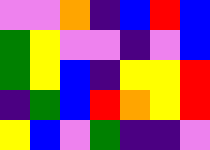[["violet", "violet", "orange", "indigo", "blue", "red", "blue"], ["green", "yellow", "violet", "violet", "indigo", "violet", "blue"], ["green", "yellow", "blue", "indigo", "yellow", "yellow", "red"], ["indigo", "green", "blue", "red", "orange", "yellow", "red"], ["yellow", "blue", "violet", "green", "indigo", "indigo", "violet"]]